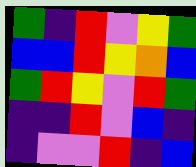[["green", "indigo", "red", "violet", "yellow", "green"], ["blue", "blue", "red", "yellow", "orange", "blue"], ["green", "red", "yellow", "violet", "red", "green"], ["indigo", "indigo", "red", "violet", "blue", "indigo"], ["indigo", "violet", "violet", "red", "indigo", "blue"]]